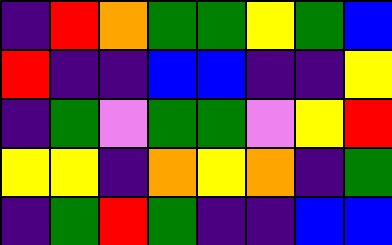[["indigo", "red", "orange", "green", "green", "yellow", "green", "blue"], ["red", "indigo", "indigo", "blue", "blue", "indigo", "indigo", "yellow"], ["indigo", "green", "violet", "green", "green", "violet", "yellow", "red"], ["yellow", "yellow", "indigo", "orange", "yellow", "orange", "indigo", "green"], ["indigo", "green", "red", "green", "indigo", "indigo", "blue", "blue"]]